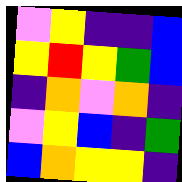[["violet", "yellow", "indigo", "indigo", "blue"], ["yellow", "red", "yellow", "green", "blue"], ["indigo", "orange", "violet", "orange", "indigo"], ["violet", "yellow", "blue", "indigo", "green"], ["blue", "orange", "yellow", "yellow", "indigo"]]